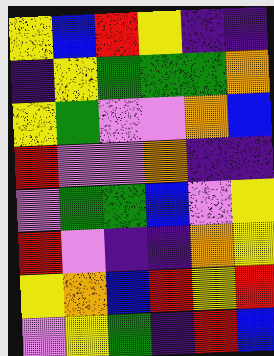[["yellow", "blue", "red", "yellow", "indigo", "indigo"], ["indigo", "yellow", "green", "green", "green", "orange"], ["yellow", "green", "violet", "violet", "orange", "blue"], ["red", "violet", "violet", "orange", "indigo", "indigo"], ["violet", "green", "green", "blue", "violet", "yellow"], ["red", "violet", "indigo", "indigo", "orange", "yellow"], ["yellow", "orange", "blue", "red", "yellow", "red"], ["violet", "yellow", "green", "indigo", "red", "blue"]]